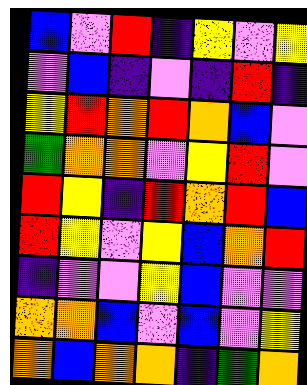[["blue", "violet", "red", "indigo", "yellow", "violet", "yellow"], ["violet", "blue", "indigo", "violet", "indigo", "red", "indigo"], ["yellow", "red", "orange", "red", "orange", "blue", "violet"], ["green", "orange", "orange", "violet", "yellow", "red", "violet"], ["red", "yellow", "indigo", "red", "orange", "red", "blue"], ["red", "yellow", "violet", "yellow", "blue", "orange", "red"], ["indigo", "violet", "violet", "yellow", "blue", "violet", "violet"], ["orange", "orange", "blue", "violet", "blue", "violet", "yellow"], ["orange", "blue", "orange", "orange", "indigo", "green", "orange"]]